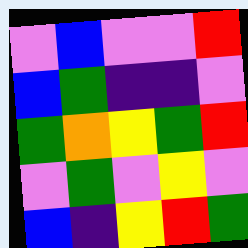[["violet", "blue", "violet", "violet", "red"], ["blue", "green", "indigo", "indigo", "violet"], ["green", "orange", "yellow", "green", "red"], ["violet", "green", "violet", "yellow", "violet"], ["blue", "indigo", "yellow", "red", "green"]]